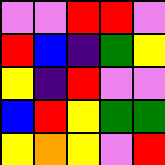[["violet", "violet", "red", "red", "violet"], ["red", "blue", "indigo", "green", "yellow"], ["yellow", "indigo", "red", "violet", "violet"], ["blue", "red", "yellow", "green", "green"], ["yellow", "orange", "yellow", "violet", "red"]]